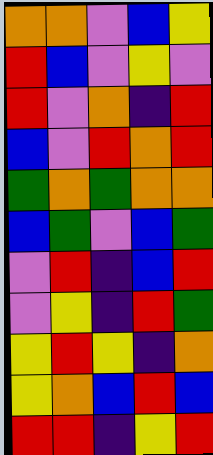[["orange", "orange", "violet", "blue", "yellow"], ["red", "blue", "violet", "yellow", "violet"], ["red", "violet", "orange", "indigo", "red"], ["blue", "violet", "red", "orange", "red"], ["green", "orange", "green", "orange", "orange"], ["blue", "green", "violet", "blue", "green"], ["violet", "red", "indigo", "blue", "red"], ["violet", "yellow", "indigo", "red", "green"], ["yellow", "red", "yellow", "indigo", "orange"], ["yellow", "orange", "blue", "red", "blue"], ["red", "red", "indigo", "yellow", "red"]]